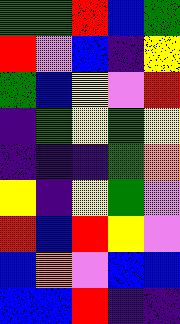[["green", "green", "red", "blue", "green"], ["red", "violet", "blue", "indigo", "yellow"], ["green", "blue", "yellow", "violet", "red"], ["indigo", "green", "yellow", "green", "yellow"], ["indigo", "indigo", "indigo", "green", "orange"], ["yellow", "indigo", "yellow", "green", "violet"], ["red", "blue", "red", "yellow", "violet"], ["blue", "orange", "violet", "blue", "blue"], ["blue", "blue", "red", "indigo", "indigo"]]